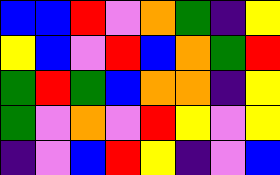[["blue", "blue", "red", "violet", "orange", "green", "indigo", "yellow"], ["yellow", "blue", "violet", "red", "blue", "orange", "green", "red"], ["green", "red", "green", "blue", "orange", "orange", "indigo", "yellow"], ["green", "violet", "orange", "violet", "red", "yellow", "violet", "yellow"], ["indigo", "violet", "blue", "red", "yellow", "indigo", "violet", "blue"]]